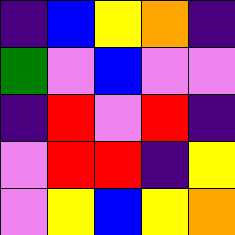[["indigo", "blue", "yellow", "orange", "indigo"], ["green", "violet", "blue", "violet", "violet"], ["indigo", "red", "violet", "red", "indigo"], ["violet", "red", "red", "indigo", "yellow"], ["violet", "yellow", "blue", "yellow", "orange"]]